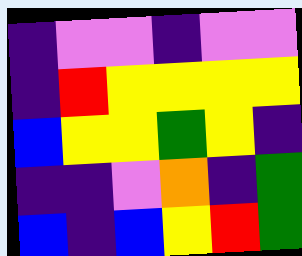[["indigo", "violet", "violet", "indigo", "violet", "violet"], ["indigo", "red", "yellow", "yellow", "yellow", "yellow"], ["blue", "yellow", "yellow", "green", "yellow", "indigo"], ["indigo", "indigo", "violet", "orange", "indigo", "green"], ["blue", "indigo", "blue", "yellow", "red", "green"]]